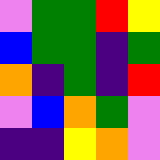[["violet", "green", "green", "red", "yellow"], ["blue", "green", "green", "indigo", "green"], ["orange", "indigo", "green", "indigo", "red"], ["violet", "blue", "orange", "green", "violet"], ["indigo", "indigo", "yellow", "orange", "violet"]]